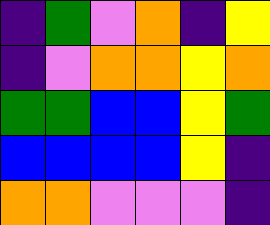[["indigo", "green", "violet", "orange", "indigo", "yellow"], ["indigo", "violet", "orange", "orange", "yellow", "orange"], ["green", "green", "blue", "blue", "yellow", "green"], ["blue", "blue", "blue", "blue", "yellow", "indigo"], ["orange", "orange", "violet", "violet", "violet", "indigo"]]